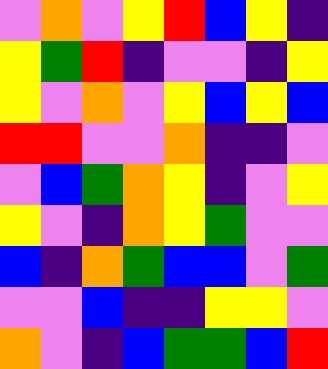[["violet", "orange", "violet", "yellow", "red", "blue", "yellow", "indigo"], ["yellow", "green", "red", "indigo", "violet", "violet", "indigo", "yellow"], ["yellow", "violet", "orange", "violet", "yellow", "blue", "yellow", "blue"], ["red", "red", "violet", "violet", "orange", "indigo", "indigo", "violet"], ["violet", "blue", "green", "orange", "yellow", "indigo", "violet", "yellow"], ["yellow", "violet", "indigo", "orange", "yellow", "green", "violet", "violet"], ["blue", "indigo", "orange", "green", "blue", "blue", "violet", "green"], ["violet", "violet", "blue", "indigo", "indigo", "yellow", "yellow", "violet"], ["orange", "violet", "indigo", "blue", "green", "green", "blue", "red"]]